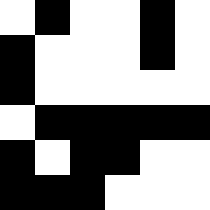[["white", "black", "white", "white", "black", "white"], ["black", "white", "white", "white", "black", "white"], ["black", "white", "white", "white", "white", "white"], ["white", "black", "black", "black", "black", "black"], ["black", "white", "black", "black", "white", "white"], ["black", "black", "black", "white", "white", "white"]]